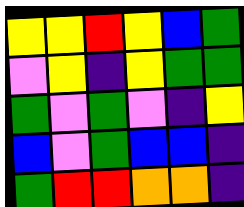[["yellow", "yellow", "red", "yellow", "blue", "green"], ["violet", "yellow", "indigo", "yellow", "green", "green"], ["green", "violet", "green", "violet", "indigo", "yellow"], ["blue", "violet", "green", "blue", "blue", "indigo"], ["green", "red", "red", "orange", "orange", "indigo"]]